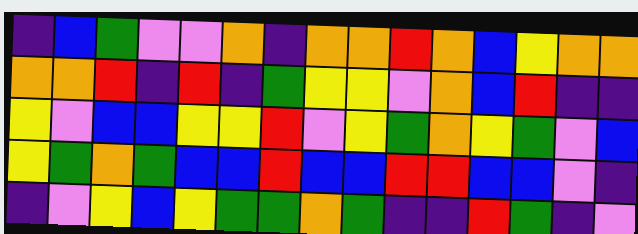[["indigo", "blue", "green", "violet", "violet", "orange", "indigo", "orange", "orange", "red", "orange", "blue", "yellow", "orange", "orange"], ["orange", "orange", "red", "indigo", "red", "indigo", "green", "yellow", "yellow", "violet", "orange", "blue", "red", "indigo", "indigo"], ["yellow", "violet", "blue", "blue", "yellow", "yellow", "red", "violet", "yellow", "green", "orange", "yellow", "green", "violet", "blue"], ["yellow", "green", "orange", "green", "blue", "blue", "red", "blue", "blue", "red", "red", "blue", "blue", "violet", "indigo"], ["indigo", "violet", "yellow", "blue", "yellow", "green", "green", "orange", "green", "indigo", "indigo", "red", "green", "indigo", "violet"]]